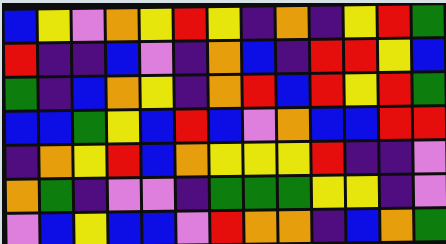[["blue", "yellow", "violet", "orange", "yellow", "red", "yellow", "indigo", "orange", "indigo", "yellow", "red", "green"], ["red", "indigo", "indigo", "blue", "violet", "indigo", "orange", "blue", "indigo", "red", "red", "yellow", "blue"], ["green", "indigo", "blue", "orange", "yellow", "indigo", "orange", "red", "blue", "red", "yellow", "red", "green"], ["blue", "blue", "green", "yellow", "blue", "red", "blue", "violet", "orange", "blue", "blue", "red", "red"], ["indigo", "orange", "yellow", "red", "blue", "orange", "yellow", "yellow", "yellow", "red", "indigo", "indigo", "violet"], ["orange", "green", "indigo", "violet", "violet", "indigo", "green", "green", "green", "yellow", "yellow", "indigo", "violet"], ["violet", "blue", "yellow", "blue", "blue", "violet", "red", "orange", "orange", "indigo", "blue", "orange", "green"]]